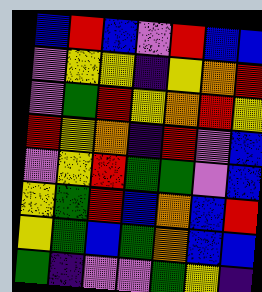[["blue", "red", "blue", "violet", "red", "blue", "blue"], ["violet", "yellow", "yellow", "indigo", "yellow", "orange", "red"], ["violet", "green", "red", "yellow", "orange", "red", "yellow"], ["red", "yellow", "orange", "indigo", "red", "violet", "blue"], ["violet", "yellow", "red", "green", "green", "violet", "blue"], ["yellow", "green", "red", "blue", "orange", "blue", "red"], ["yellow", "green", "blue", "green", "orange", "blue", "blue"], ["green", "indigo", "violet", "violet", "green", "yellow", "indigo"]]